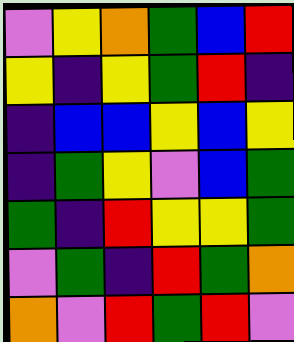[["violet", "yellow", "orange", "green", "blue", "red"], ["yellow", "indigo", "yellow", "green", "red", "indigo"], ["indigo", "blue", "blue", "yellow", "blue", "yellow"], ["indigo", "green", "yellow", "violet", "blue", "green"], ["green", "indigo", "red", "yellow", "yellow", "green"], ["violet", "green", "indigo", "red", "green", "orange"], ["orange", "violet", "red", "green", "red", "violet"]]